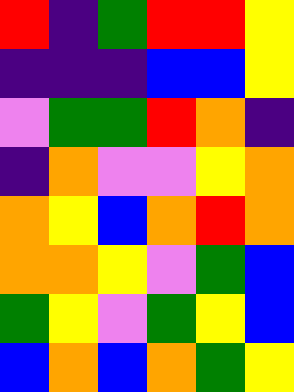[["red", "indigo", "green", "red", "red", "yellow"], ["indigo", "indigo", "indigo", "blue", "blue", "yellow"], ["violet", "green", "green", "red", "orange", "indigo"], ["indigo", "orange", "violet", "violet", "yellow", "orange"], ["orange", "yellow", "blue", "orange", "red", "orange"], ["orange", "orange", "yellow", "violet", "green", "blue"], ["green", "yellow", "violet", "green", "yellow", "blue"], ["blue", "orange", "blue", "orange", "green", "yellow"]]